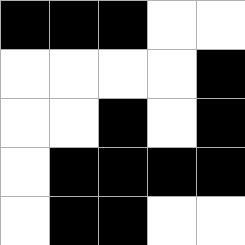[["black", "black", "black", "white", "white"], ["white", "white", "white", "white", "black"], ["white", "white", "black", "white", "black"], ["white", "black", "black", "black", "black"], ["white", "black", "black", "white", "white"]]